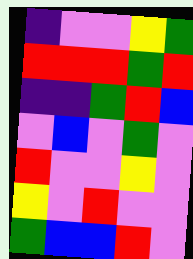[["indigo", "violet", "violet", "yellow", "green"], ["red", "red", "red", "green", "red"], ["indigo", "indigo", "green", "red", "blue"], ["violet", "blue", "violet", "green", "violet"], ["red", "violet", "violet", "yellow", "violet"], ["yellow", "violet", "red", "violet", "violet"], ["green", "blue", "blue", "red", "violet"]]